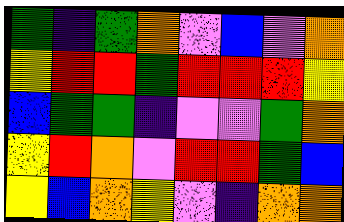[["green", "indigo", "green", "orange", "violet", "blue", "violet", "orange"], ["yellow", "red", "red", "green", "red", "red", "red", "yellow"], ["blue", "green", "green", "indigo", "violet", "violet", "green", "orange"], ["yellow", "red", "orange", "violet", "red", "red", "green", "blue"], ["yellow", "blue", "orange", "yellow", "violet", "indigo", "orange", "orange"]]